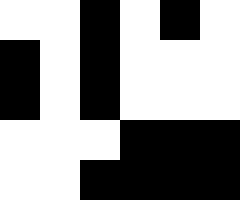[["white", "white", "black", "white", "black", "white"], ["black", "white", "black", "white", "white", "white"], ["black", "white", "black", "white", "white", "white"], ["white", "white", "white", "black", "black", "black"], ["white", "white", "black", "black", "black", "black"]]